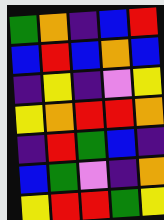[["green", "orange", "indigo", "blue", "red"], ["blue", "red", "blue", "orange", "blue"], ["indigo", "yellow", "indigo", "violet", "yellow"], ["yellow", "orange", "red", "red", "orange"], ["indigo", "red", "green", "blue", "indigo"], ["blue", "green", "violet", "indigo", "orange"], ["yellow", "red", "red", "green", "yellow"]]